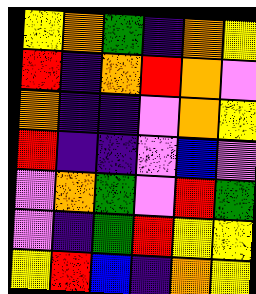[["yellow", "orange", "green", "indigo", "orange", "yellow"], ["red", "indigo", "orange", "red", "orange", "violet"], ["orange", "indigo", "indigo", "violet", "orange", "yellow"], ["red", "indigo", "indigo", "violet", "blue", "violet"], ["violet", "orange", "green", "violet", "red", "green"], ["violet", "indigo", "green", "red", "yellow", "yellow"], ["yellow", "red", "blue", "indigo", "orange", "yellow"]]